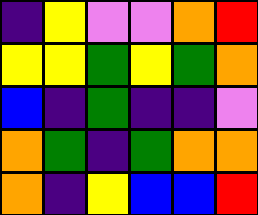[["indigo", "yellow", "violet", "violet", "orange", "red"], ["yellow", "yellow", "green", "yellow", "green", "orange"], ["blue", "indigo", "green", "indigo", "indigo", "violet"], ["orange", "green", "indigo", "green", "orange", "orange"], ["orange", "indigo", "yellow", "blue", "blue", "red"]]